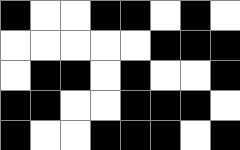[["black", "white", "white", "black", "black", "white", "black", "white"], ["white", "white", "white", "white", "white", "black", "black", "black"], ["white", "black", "black", "white", "black", "white", "white", "black"], ["black", "black", "white", "white", "black", "black", "black", "white"], ["black", "white", "white", "black", "black", "black", "white", "black"]]